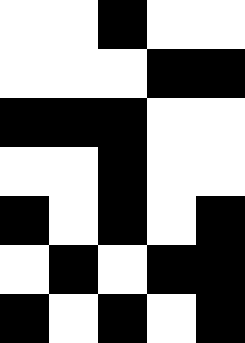[["white", "white", "black", "white", "white"], ["white", "white", "white", "black", "black"], ["black", "black", "black", "white", "white"], ["white", "white", "black", "white", "white"], ["black", "white", "black", "white", "black"], ["white", "black", "white", "black", "black"], ["black", "white", "black", "white", "black"]]